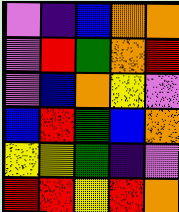[["violet", "indigo", "blue", "orange", "orange"], ["violet", "red", "green", "orange", "red"], ["violet", "blue", "orange", "yellow", "violet"], ["blue", "red", "green", "blue", "orange"], ["yellow", "yellow", "green", "indigo", "violet"], ["red", "red", "yellow", "red", "orange"]]